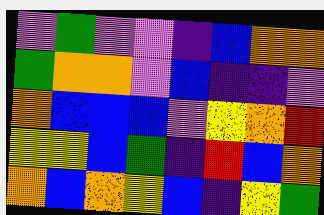[["violet", "green", "violet", "violet", "indigo", "blue", "orange", "orange"], ["green", "orange", "orange", "violet", "blue", "indigo", "indigo", "violet"], ["orange", "blue", "blue", "blue", "violet", "yellow", "orange", "red"], ["yellow", "yellow", "blue", "green", "indigo", "red", "blue", "orange"], ["orange", "blue", "orange", "yellow", "blue", "indigo", "yellow", "green"]]